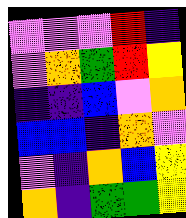[["violet", "violet", "violet", "red", "indigo"], ["violet", "orange", "green", "red", "yellow"], ["indigo", "indigo", "blue", "violet", "orange"], ["blue", "blue", "indigo", "orange", "violet"], ["violet", "indigo", "orange", "blue", "yellow"], ["orange", "indigo", "green", "green", "yellow"]]